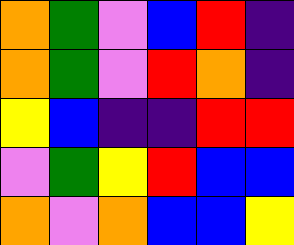[["orange", "green", "violet", "blue", "red", "indigo"], ["orange", "green", "violet", "red", "orange", "indigo"], ["yellow", "blue", "indigo", "indigo", "red", "red"], ["violet", "green", "yellow", "red", "blue", "blue"], ["orange", "violet", "orange", "blue", "blue", "yellow"]]